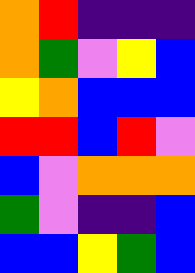[["orange", "red", "indigo", "indigo", "indigo"], ["orange", "green", "violet", "yellow", "blue"], ["yellow", "orange", "blue", "blue", "blue"], ["red", "red", "blue", "red", "violet"], ["blue", "violet", "orange", "orange", "orange"], ["green", "violet", "indigo", "indigo", "blue"], ["blue", "blue", "yellow", "green", "blue"]]